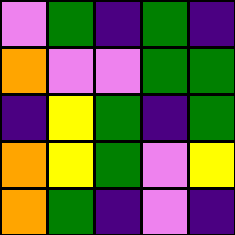[["violet", "green", "indigo", "green", "indigo"], ["orange", "violet", "violet", "green", "green"], ["indigo", "yellow", "green", "indigo", "green"], ["orange", "yellow", "green", "violet", "yellow"], ["orange", "green", "indigo", "violet", "indigo"]]